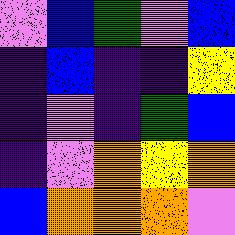[["violet", "blue", "green", "violet", "blue"], ["indigo", "blue", "indigo", "indigo", "yellow"], ["indigo", "violet", "indigo", "green", "blue"], ["indigo", "violet", "orange", "yellow", "orange"], ["blue", "orange", "orange", "orange", "violet"]]